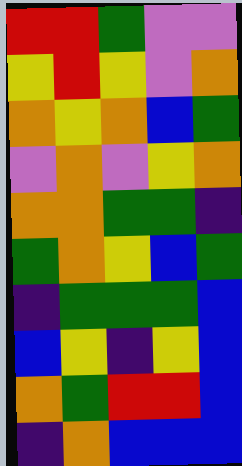[["red", "red", "green", "violet", "violet"], ["yellow", "red", "yellow", "violet", "orange"], ["orange", "yellow", "orange", "blue", "green"], ["violet", "orange", "violet", "yellow", "orange"], ["orange", "orange", "green", "green", "indigo"], ["green", "orange", "yellow", "blue", "green"], ["indigo", "green", "green", "green", "blue"], ["blue", "yellow", "indigo", "yellow", "blue"], ["orange", "green", "red", "red", "blue"], ["indigo", "orange", "blue", "blue", "blue"]]